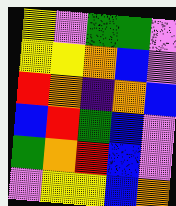[["yellow", "violet", "green", "green", "violet"], ["yellow", "yellow", "orange", "blue", "violet"], ["red", "orange", "indigo", "orange", "blue"], ["blue", "red", "green", "blue", "violet"], ["green", "orange", "red", "blue", "violet"], ["violet", "yellow", "yellow", "blue", "orange"]]